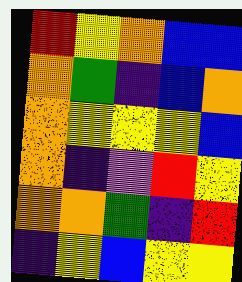[["red", "yellow", "orange", "blue", "blue"], ["orange", "green", "indigo", "blue", "orange"], ["orange", "yellow", "yellow", "yellow", "blue"], ["orange", "indigo", "violet", "red", "yellow"], ["orange", "orange", "green", "indigo", "red"], ["indigo", "yellow", "blue", "yellow", "yellow"]]